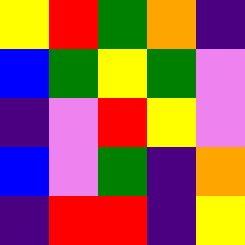[["yellow", "red", "green", "orange", "indigo"], ["blue", "green", "yellow", "green", "violet"], ["indigo", "violet", "red", "yellow", "violet"], ["blue", "violet", "green", "indigo", "orange"], ["indigo", "red", "red", "indigo", "yellow"]]